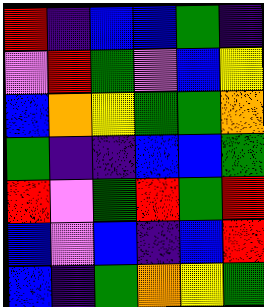[["red", "indigo", "blue", "blue", "green", "indigo"], ["violet", "red", "green", "violet", "blue", "yellow"], ["blue", "orange", "yellow", "green", "green", "orange"], ["green", "indigo", "indigo", "blue", "blue", "green"], ["red", "violet", "green", "red", "green", "red"], ["blue", "violet", "blue", "indigo", "blue", "red"], ["blue", "indigo", "green", "orange", "yellow", "green"]]